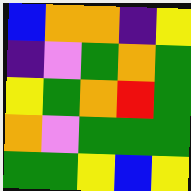[["blue", "orange", "orange", "indigo", "yellow"], ["indigo", "violet", "green", "orange", "green"], ["yellow", "green", "orange", "red", "green"], ["orange", "violet", "green", "green", "green"], ["green", "green", "yellow", "blue", "yellow"]]